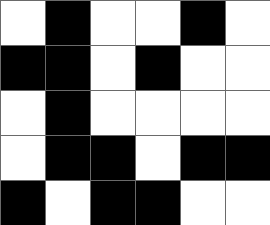[["white", "black", "white", "white", "black", "white"], ["black", "black", "white", "black", "white", "white"], ["white", "black", "white", "white", "white", "white"], ["white", "black", "black", "white", "black", "black"], ["black", "white", "black", "black", "white", "white"]]